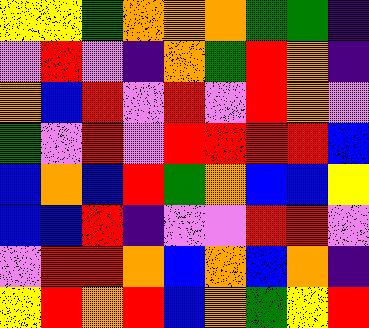[["yellow", "yellow", "green", "orange", "orange", "orange", "green", "green", "indigo"], ["violet", "red", "violet", "indigo", "orange", "green", "red", "orange", "indigo"], ["orange", "blue", "red", "violet", "red", "violet", "red", "orange", "violet"], ["green", "violet", "red", "violet", "red", "red", "red", "red", "blue"], ["blue", "orange", "blue", "red", "green", "orange", "blue", "blue", "yellow"], ["blue", "blue", "red", "indigo", "violet", "violet", "red", "red", "violet"], ["violet", "red", "red", "orange", "blue", "orange", "blue", "orange", "indigo"], ["yellow", "red", "orange", "red", "blue", "orange", "green", "yellow", "red"]]